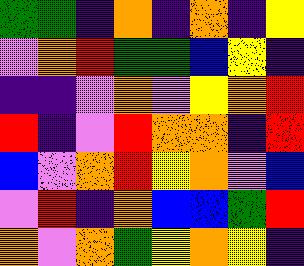[["green", "green", "indigo", "orange", "indigo", "orange", "indigo", "yellow"], ["violet", "orange", "red", "green", "green", "blue", "yellow", "indigo"], ["indigo", "indigo", "violet", "orange", "violet", "yellow", "orange", "red"], ["red", "indigo", "violet", "red", "orange", "orange", "indigo", "red"], ["blue", "violet", "orange", "red", "yellow", "orange", "violet", "blue"], ["violet", "red", "indigo", "orange", "blue", "blue", "green", "red"], ["orange", "violet", "orange", "green", "yellow", "orange", "yellow", "indigo"]]